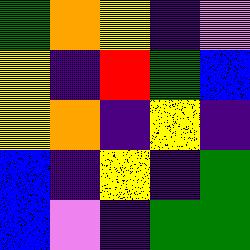[["green", "orange", "yellow", "indigo", "violet"], ["yellow", "indigo", "red", "green", "blue"], ["yellow", "orange", "indigo", "yellow", "indigo"], ["blue", "indigo", "yellow", "indigo", "green"], ["blue", "violet", "indigo", "green", "green"]]